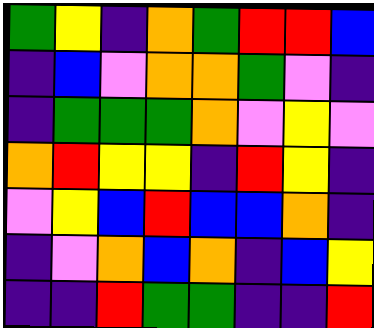[["green", "yellow", "indigo", "orange", "green", "red", "red", "blue"], ["indigo", "blue", "violet", "orange", "orange", "green", "violet", "indigo"], ["indigo", "green", "green", "green", "orange", "violet", "yellow", "violet"], ["orange", "red", "yellow", "yellow", "indigo", "red", "yellow", "indigo"], ["violet", "yellow", "blue", "red", "blue", "blue", "orange", "indigo"], ["indigo", "violet", "orange", "blue", "orange", "indigo", "blue", "yellow"], ["indigo", "indigo", "red", "green", "green", "indigo", "indigo", "red"]]